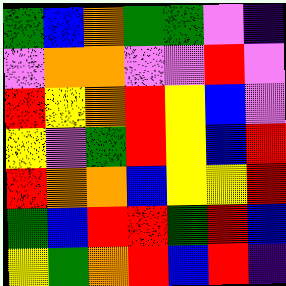[["green", "blue", "orange", "green", "green", "violet", "indigo"], ["violet", "orange", "orange", "violet", "violet", "red", "violet"], ["red", "yellow", "orange", "red", "yellow", "blue", "violet"], ["yellow", "violet", "green", "red", "yellow", "blue", "red"], ["red", "orange", "orange", "blue", "yellow", "yellow", "red"], ["green", "blue", "red", "red", "green", "red", "blue"], ["yellow", "green", "orange", "red", "blue", "red", "indigo"]]